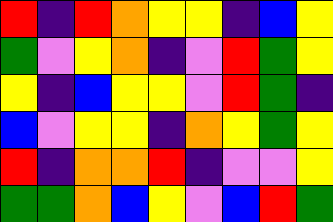[["red", "indigo", "red", "orange", "yellow", "yellow", "indigo", "blue", "yellow"], ["green", "violet", "yellow", "orange", "indigo", "violet", "red", "green", "yellow"], ["yellow", "indigo", "blue", "yellow", "yellow", "violet", "red", "green", "indigo"], ["blue", "violet", "yellow", "yellow", "indigo", "orange", "yellow", "green", "yellow"], ["red", "indigo", "orange", "orange", "red", "indigo", "violet", "violet", "yellow"], ["green", "green", "orange", "blue", "yellow", "violet", "blue", "red", "green"]]